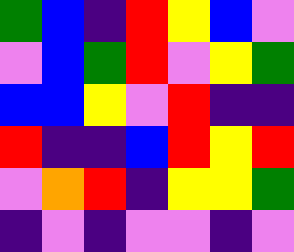[["green", "blue", "indigo", "red", "yellow", "blue", "violet"], ["violet", "blue", "green", "red", "violet", "yellow", "green"], ["blue", "blue", "yellow", "violet", "red", "indigo", "indigo"], ["red", "indigo", "indigo", "blue", "red", "yellow", "red"], ["violet", "orange", "red", "indigo", "yellow", "yellow", "green"], ["indigo", "violet", "indigo", "violet", "violet", "indigo", "violet"]]